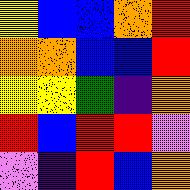[["yellow", "blue", "blue", "orange", "red"], ["orange", "orange", "blue", "blue", "red"], ["yellow", "yellow", "green", "indigo", "orange"], ["red", "blue", "red", "red", "violet"], ["violet", "indigo", "red", "blue", "orange"]]